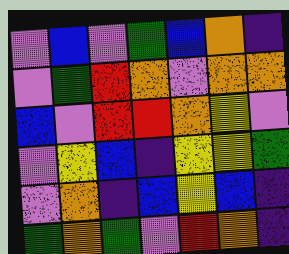[["violet", "blue", "violet", "green", "blue", "orange", "indigo"], ["violet", "green", "red", "orange", "violet", "orange", "orange"], ["blue", "violet", "red", "red", "orange", "yellow", "violet"], ["violet", "yellow", "blue", "indigo", "yellow", "yellow", "green"], ["violet", "orange", "indigo", "blue", "yellow", "blue", "indigo"], ["green", "orange", "green", "violet", "red", "orange", "indigo"]]